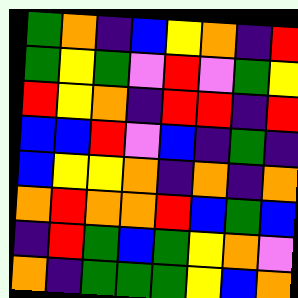[["green", "orange", "indigo", "blue", "yellow", "orange", "indigo", "red"], ["green", "yellow", "green", "violet", "red", "violet", "green", "yellow"], ["red", "yellow", "orange", "indigo", "red", "red", "indigo", "red"], ["blue", "blue", "red", "violet", "blue", "indigo", "green", "indigo"], ["blue", "yellow", "yellow", "orange", "indigo", "orange", "indigo", "orange"], ["orange", "red", "orange", "orange", "red", "blue", "green", "blue"], ["indigo", "red", "green", "blue", "green", "yellow", "orange", "violet"], ["orange", "indigo", "green", "green", "green", "yellow", "blue", "orange"]]